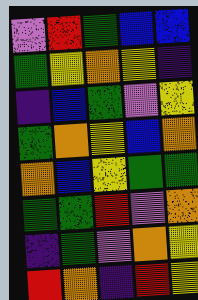[["violet", "red", "green", "blue", "blue"], ["green", "yellow", "orange", "yellow", "indigo"], ["indigo", "blue", "green", "violet", "yellow"], ["green", "orange", "yellow", "blue", "orange"], ["orange", "blue", "yellow", "green", "green"], ["green", "green", "red", "violet", "orange"], ["indigo", "green", "violet", "orange", "yellow"], ["red", "orange", "indigo", "red", "yellow"]]